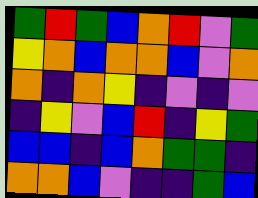[["green", "red", "green", "blue", "orange", "red", "violet", "green"], ["yellow", "orange", "blue", "orange", "orange", "blue", "violet", "orange"], ["orange", "indigo", "orange", "yellow", "indigo", "violet", "indigo", "violet"], ["indigo", "yellow", "violet", "blue", "red", "indigo", "yellow", "green"], ["blue", "blue", "indigo", "blue", "orange", "green", "green", "indigo"], ["orange", "orange", "blue", "violet", "indigo", "indigo", "green", "blue"]]